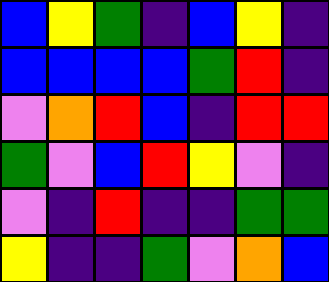[["blue", "yellow", "green", "indigo", "blue", "yellow", "indigo"], ["blue", "blue", "blue", "blue", "green", "red", "indigo"], ["violet", "orange", "red", "blue", "indigo", "red", "red"], ["green", "violet", "blue", "red", "yellow", "violet", "indigo"], ["violet", "indigo", "red", "indigo", "indigo", "green", "green"], ["yellow", "indigo", "indigo", "green", "violet", "orange", "blue"]]